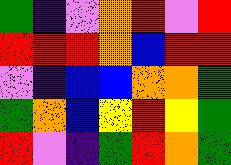[["green", "indigo", "violet", "orange", "red", "violet", "red"], ["red", "red", "red", "orange", "blue", "red", "red"], ["violet", "indigo", "blue", "blue", "orange", "orange", "green"], ["green", "orange", "blue", "yellow", "red", "yellow", "green"], ["red", "violet", "indigo", "green", "red", "orange", "green"]]